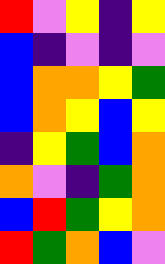[["red", "violet", "yellow", "indigo", "yellow"], ["blue", "indigo", "violet", "indigo", "violet"], ["blue", "orange", "orange", "yellow", "green"], ["blue", "orange", "yellow", "blue", "yellow"], ["indigo", "yellow", "green", "blue", "orange"], ["orange", "violet", "indigo", "green", "orange"], ["blue", "red", "green", "yellow", "orange"], ["red", "green", "orange", "blue", "violet"]]